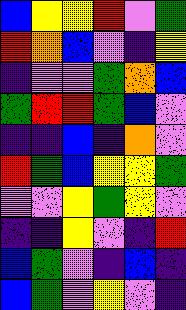[["blue", "yellow", "yellow", "red", "violet", "green"], ["red", "orange", "blue", "violet", "indigo", "yellow"], ["indigo", "violet", "violet", "green", "orange", "blue"], ["green", "red", "red", "green", "blue", "violet"], ["indigo", "indigo", "blue", "indigo", "orange", "violet"], ["red", "green", "blue", "yellow", "yellow", "green"], ["violet", "violet", "yellow", "green", "yellow", "violet"], ["indigo", "indigo", "yellow", "violet", "indigo", "red"], ["blue", "green", "violet", "indigo", "blue", "indigo"], ["blue", "green", "violet", "yellow", "violet", "indigo"]]